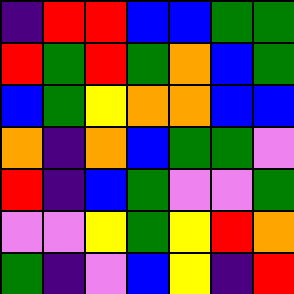[["indigo", "red", "red", "blue", "blue", "green", "green"], ["red", "green", "red", "green", "orange", "blue", "green"], ["blue", "green", "yellow", "orange", "orange", "blue", "blue"], ["orange", "indigo", "orange", "blue", "green", "green", "violet"], ["red", "indigo", "blue", "green", "violet", "violet", "green"], ["violet", "violet", "yellow", "green", "yellow", "red", "orange"], ["green", "indigo", "violet", "blue", "yellow", "indigo", "red"]]